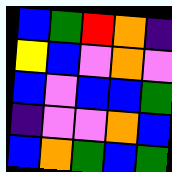[["blue", "green", "red", "orange", "indigo"], ["yellow", "blue", "violet", "orange", "violet"], ["blue", "violet", "blue", "blue", "green"], ["indigo", "violet", "violet", "orange", "blue"], ["blue", "orange", "green", "blue", "green"]]